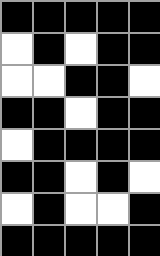[["black", "black", "black", "black", "black"], ["white", "black", "white", "black", "black"], ["white", "white", "black", "black", "white"], ["black", "black", "white", "black", "black"], ["white", "black", "black", "black", "black"], ["black", "black", "white", "black", "white"], ["white", "black", "white", "white", "black"], ["black", "black", "black", "black", "black"]]